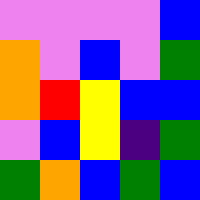[["violet", "violet", "violet", "violet", "blue"], ["orange", "violet", "blue", "violet", "green"], ["orange", "red", "yellow", "blue", "blue"], ["violet", "blue", "yellow", "indigo", "green"], ["green", "orange", "blue", "green", "blue"]]